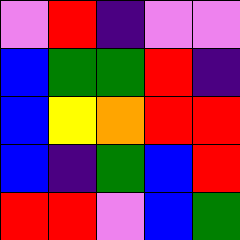[["violet", "red", "indigo", "violet", "violet"], ["blue", "green", "green", "red", "indigo"], ["blue", "yellow", "orange", "red", "red"], ["blue", "indigo", "green", "blue", "red"], ["red", "red", "violet", "blue", "green"]]